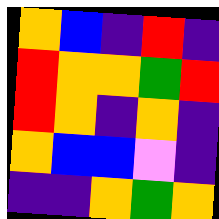[["orange", "blue", "indigo", "red", "indigo"], ["red", "orange", "orange", "green", "red"], ["red", "orange", "indigo", "orange", "indigo"], ["orange", "blue", "blue", "violet", "indigo"], ["indigo", "indigo", "orange", "green", "orange"]]